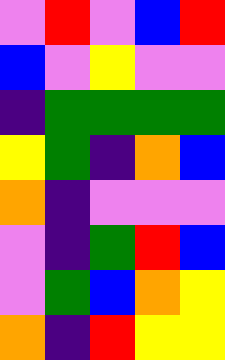[["violet", "red", "violet", "blue", "red"], ["blue", "violet", "yellow", "violet", "violet"], ["indigo", "green", "green", "green", "green"], ["yellow", "green", "indigo", "orange", "blue"], ["orange", "indigo", "violet", "violet", "violet"], ["violet", "indigo", "green", "red", "blue"], ["violet", "green", "blue", "orange", "yellow"], ["orange", "indigo", "red", "yellow", "yellow"]]